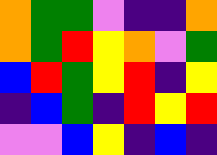[["orange", "green", "green", "violet", "indigo", "indigo", "orange"], ["orange", "green", "red", "yellow", "orange", "violet", "green"], ["blue", "red", "green", "yellow", "red", "indigo", "yellow"], ["indigo", "blue", "green", "indigo", "red", "yellow", "red"], ["violet", "violet", "blue", "yellow", "indigo", "blue", "indigo"]]